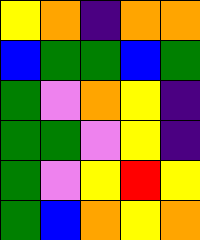[["yellow", "orange", "indigo", "orange", "orange"], ["blue", "green", "green", "blue", "green"], ["green", "violet", "orange", "yellow", "indigo"], ["green", "green", "violet", "yellow", "indigo"], ["green", "violet", "yellow", "red", "yellow"], ["green", "blue", "orange", "yellow", "orange"]]